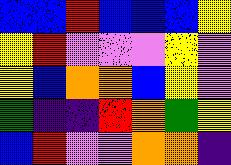[["blue", "blue", "red", "blue", "blue", "blue", "yellow"], ["yellow", "red", "violet", "violet", "violet", "yellow", "violet"], ["yellow", "blue", "orange", "orange", "blue", "yellow", "violet"], ["green", "indigo", "indigo", "red", "orange", "green", "yellow"], ["blue", "red", "violet", "violet", "orange", "orange", "indigo"]]